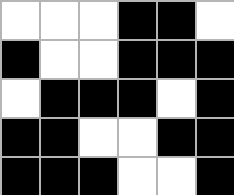[["white", "white", "white", "black", "black", "white"], ["black", "white", "white", "black", "black", "black"], ["white", "black", "black", "black", "white", "black"], ["black", "black", "white", "white", "black", "black"], ["black", "black", "black", "white", "white", "black"]]